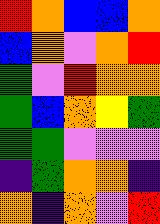[["red", "orange", "blue", "blue", "orange"], ["blue", "orange", "violet", "orange", "red"], ["green", "violet", "red", "orange", "orange"], ["green", "blue", "orange", "yellow", "green"], ["green", "green", "violet", "violet", "violet"], ["indigo", "green", "orange", "orange", "indigo"], ["orange", "indigo", "orange", "violet", "red"]]